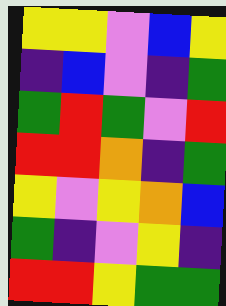[["yellow", "yellow", "violet", "blue", "yellow"], ["indigo", "blue", "violet", "indigo", "green"], ["green", "red", "green", "violet", "red"], ["red", "red", "orange", "indigo", "green"], ["yellow", "violet", "yellow", "orange", "blue"], ["green", "indigo", "violet", "yellow", "indigo"], ["red", "red", "yellow", "green", "green"]]